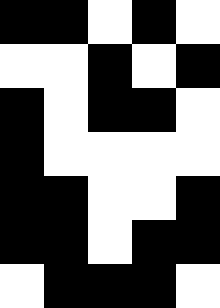[["black", "black", "white", "black", "white"], ["white", "white", "black", "white", "black"], ["black", "white", "black", "black", "white"], ["black", "white", "white", "white", "white"], ["black", "black", "white", "white", "black"], ["black", "black", "white", "black", "black"], ["white", "black", "black", "black", "white"]]